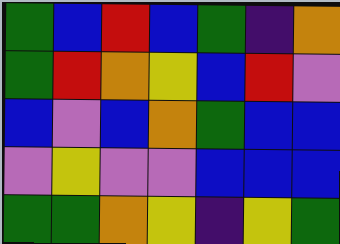[["green", "blue", "red", "blue", "green", "indigo", "orange"], ["green", "red", "orange", "yellow", "blue", "red", "violet"], ["blue", "violet", "blue", "orange", "green", "blue", "blue"], ["violet", "yellow", "violet", "violet", "blue", "blue", "blue"], ["green", "green", "orange", "yellow", "indigo", "yellow", "green"]]